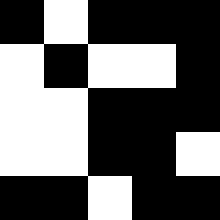[["black", "white", "black", "black", "black"], ["white", "black", "white", "white", "black"], ["white", "white", "black", "black", "black"], ["white", "white", "black", "black", "white"], ["black", "black", "white", "black", "black"]]